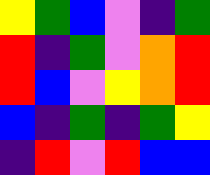[["yellow", "green", "blue", "violet", "indigo", "green"], ["red", "indigo", "green", "violet", "orange", "red"], ["red", "blue", "violet", "yellow", "orange", "red"], ["blue", "indigo", "green", "indigo", "green", "yellow"], ["indigo", "red", "violet", "red", "blue", "blue"]]